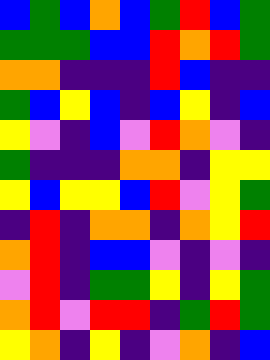[["blue", "green", "blue", "orange", "blue", "green", "red", "blue", "green"], ["green", "green", "green", "blue", "blue", "red", "orange", "red", "green"], ["orange", "orange", "indigo", "indigo", "indigo", "red", "blue", "indigo", "indigo"], ["green", "blue", "yellow", "blue", "indigo", "blue", "yellow", "indigo", "blue"], ["yellow", "violet", "indigo", "blue", "violet", "red", "orange", "violet", "indigo"], ["green", "indigo", "indigo", "indigo", "orange", "orange", "indigo", "yellow", "yellow"], ["yellow", "blue", "yellow", "yellow", "blue", "red", "violet", "yellow", "green"], ["indigo", "red", "indigo", "orange", "orange", "indigo", "orange", "yellow", "red"], ["orange", "red", "indigo", "blue", "blue", "violet", "indigo", "violet", "indigo"], ["violet", "red", "indigo", "green", "green", "yellow", "indigo", "yellow", "green"], ["orange", "red", "violet", "red", "red", "indigo", "green", "red", "green"], ["yellow", "orange", "indigo", "yellow", "indigo", "violet", "orange", "indigo", "blue"]]